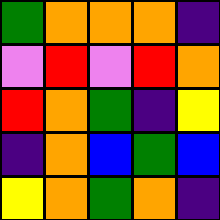[["green", "orange", "orange", "orange", "indigo"], ["violet", "red", "violet", "red", "orange"], ["red", "orange", "green", "indigo", "yellow"], ["indigo", "orange", "blue", "green", "blue"], ["yellow", "orange", "green", "orange", "indigo"]]